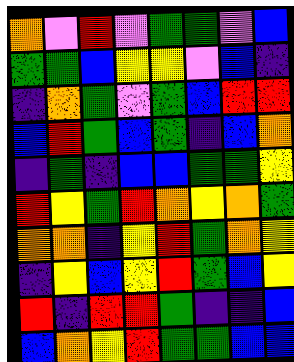[["orange", "violet", "red", "violet", "green", "green", "violet", "blue"], ["green", "green", "blue", "yellow", "yellow", "violet", "blue", "indigo"], ["indigo", "orange", "green", "violet", "green", "blue", "red", "red"], ["blue", "red", "green", "blue", "green", "indigo", "blue", "orange"], ["indigo", "green", "indigo", "blue", "blue", "green", "green", "yellow"], ["red", "yellow", "green", "red", "orange", "yellow", "orange", "green"], ["orange", "orange", "indigo", "yellow", "red", "green", "orange", "yellow"], ["indigo", "yellow", "blue", "yellow", "red", "green", "blue", "yellow"], ["red", "indigo", "red", "red", "green", "indigo", "indigo", "blue"], ["blue", "orange", "yellow", "red", "green", "green", "blue", "blue"]]